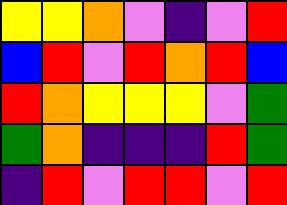[["yellow", "yellow", "orange", "violet", "indigo", "violet", "red"], ["blue", "red", "violet", "red", "orange", "red", "blue"], ["red", "orange", "yellow", "yellow", "yellow", "violet", "green"], ["green", "orange", "indigo", "indigo", "indigo", "red", "green"], ["indigo", "red", "violet", "red", "red", "violet", "red"]]